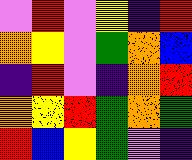[["violet", "red", "violet", "yellow", "indigo", "red"], ["orange", "yellow", "violet", "green", "orange", "blue"], ["indigo", "red", "violet", "indigo", "orange", "red"], ["orange", "yellow", "red", "green", "orange", "green"], ["red", "blue", "yellow", "green", "violet", "indigo"]]